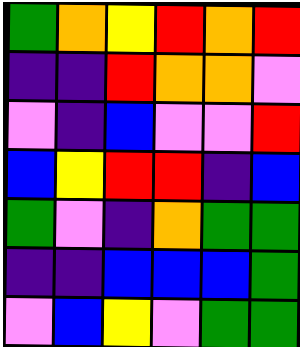[["green", "orange", "yellow", "red", "orange", "red"], ["indigo", "indigo", "red", "orange", "orange", "violet"], ["violet", "indigo", "blue", "violet", "violet", "red"], ["blue", "yellow", "red", "red", "indigo", "blue"], ["green", "violet", "indigo", "orange", "green", "green"], ["indigo", "indigo", "blue", "blue", "blue", "green"], ["violet", "blue", "yellow", "violet", "green", "green"]]